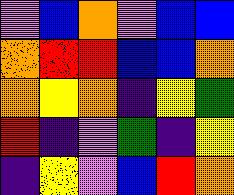[["violet", "blue", "orange", "violet", "blue", "blue"], ["orange", "red", "red", "blue", "blue", "orange"], ["orange", "yellow", "orange", "indigo", "yellow", "green"], ["red", "indigo", "violet", "green", "indigo", "yellow"], ["indigo", "yellow", "violet", "blue", "red", "orange"]]